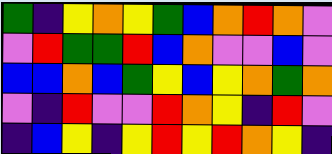[["green", "indigo", "yellow", "orange", "yellow", "green", "blue", "orange", "red", "orange", "violet"], ["violet", "red", "green", "green", "red", "blue", "orange", "violet", "violet", "blue", "violet"], ["blue", "blue", "orange", "blue", "green", "yellow", "blue", "yellow", "orange", "green", "orange"], ["violet", "indigo", "red", "violet", "violet", "red", "orange", "yellow", "indigo", "red", "violet"], ["indigo", "blue", "yellow", "indigo", "yellow", "red", "yellow", "red", "orange", "yellow", "indigo"]]